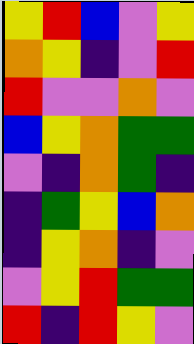[["yellow", "red", "blue", "violet", "yellow"], ["orange", "yellow", "indigo", "violet", "red"], ["red", "violet", "violet", "orange", "violet"], ["blue", "yellow", "orange", "green", "green"], ["violet", "indigo", "orange", "green", "indigo"], ["indigo", "green", "yellow", "blue", "orange"], ["indigo", "yellow", "orange", "indigo", "violet"], ["violet", "yellow", "red", "green", "green"], ["red", "indigo", "red", "yellow", "violet"]]